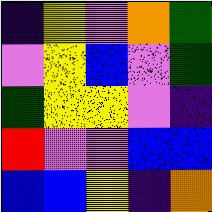[["indigo", "yellow", "violet", "orange", "green"], ["violet", "yellow", "blue", "violet", "green"], ["green", "yellow", "yellow", "violet", "indigo"], ["red", "violet", "violet", "blue", "blue"], ["blue", "blue", "yellow", "indigo", "orange"]]